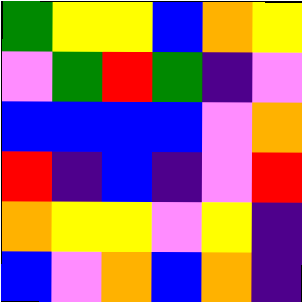[["green", "yellow", "yellow", "blue", "orange", "yellow"], ["violet", "green", "red", "green", "indigo", "violet"], ["blue", "blue", "blue", "blue", "violet", "orange"], ["red", "indigo", "blue", "indigo", "violet", "red"], ["orange", "yellow", "yellow", "violet", "yellow", "indigo"], ["blue", "violet", "orange", "blue", "orange", "indigo"]]